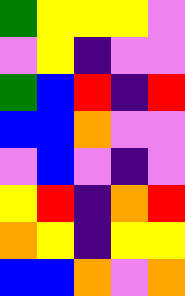[["green", "yellow", "yellow", "yellow", "violet"], ["violet", "yellow", "indigo", "violet", "violet"], ["green", "blue", "red", "indigo", "red"], ["blue", "blue", "orange", "violet", "violet"], ["violet", "blue", "violet", "indigo", "violet"], ["yellow", "red", "indigo", "orange", "red"], ["orange", "yellow", "indigo", "yellow", "yellow"], ["blue", "blue", "orange", "violet", "orange"]]